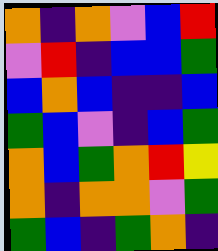[["orange", "indigo", "orange", "violet", "blue", "red"], ["violet", "red", "indigo", "blue", "blue", "green"], ["blue", "orange", "blue", "indigo", "indigo", "blue"], ["green", "blue", "violet", "indigo", "blue", "green"], ["orange", "blue", "green", "orange", "red", "yellow"], ["orange", "indigo", "orange", "orange", "violet", "green"], ["green", "blue", "indigo", "green", "orange", "indigo"]]